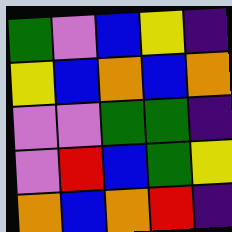[["green", "violet", "blue", "yellow", "indigo"], ["yellow", "blue", "orange", "blue", "orange"], ["violet", "violet", "green", "green", "indigo"], ["violet", "red", "blue", "green", "yellow"], ["orange", "blue", "orange", "red", "indigo"]]